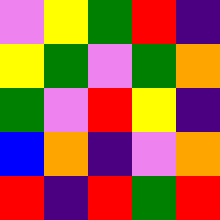[["violet", "yellow", "green", "red", "indigo"], ["yellow", "green", "violet", "green", "orange"], ["green", "violet", "red", "yellow", "indigo"], ["blue", "orange", "indigo", "violet", "orange"], ["red", "indigo", "red", "green", "red"]]